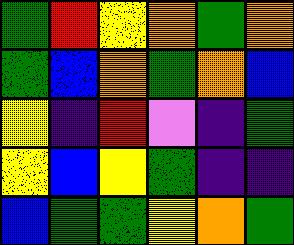[["green", "red", "yellow", "orange", "green", "orange"], ["green", "blue", "orange", "green", "orange", "blue"], ["yellow", "indigo", "red", "violet", "indigo", "green"], ["yellow", "blue", "yellow", "green", "indigo", "indigo"], ["blue", "green", "green", "yellow", "orange", "green"]]